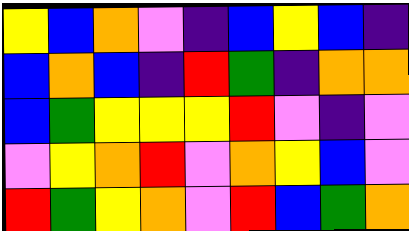[["yellow", "blue", "orange", "violet", "indigo", "blue", "yellow", "blue", "indigo"], ["blue", "orange", "blue", "indigo", "red", "green", "indigo", "orange", "orange"], ["blue", "green", "yellow", "yellow", "yellow", "red", "violet", "indigo", "violet"], ["violet", "yellow", "orange", "red", "violet", "orange", "yellow", "blue", "violet"], ["red", "green", "yellow", "orange", "violet", "red", "blue", "green", "orange"]]